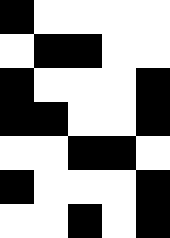[["black", "white", "white", "white", "white"], ["white", "black", "black", "white", "white"], ["black", "white", "white", "white", "black"], ["black", "black", "white", "white", "black"], ["white", "white", "black", "black", "white"], ["black", "white", "white", "white", "black"], ["white", "white", "black", "white", "black"]]